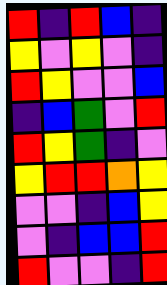[["red", "indigo", "red", "blue", "indigo"], ["yellow", "violet", "yellow", "violet", "indigo"], ["red", "yellow", "violet", "violet", "blue"], ["indigo", "blue", "green", "violet", "red"], ["red", "yellow", "green", "indigo", "violet"], ["yellow", "red", "red", "orange", "yellow"], ["violet", "violet", "indigo", "blue", "yellow"], ["violet", "indigo", "blue", "blue", "red"], ["red", "violet", "violet", "indigo", "red"]]